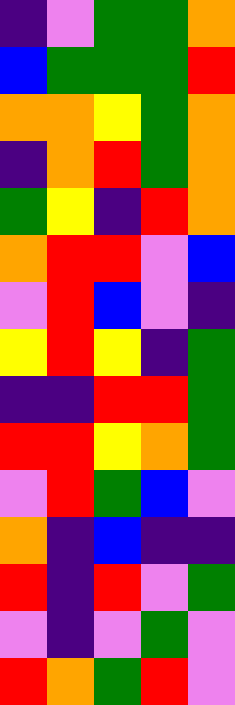[["indigo", "violet", "green", "green", "orange"], ["blue", "green", "green", "green", "red"], ["orange", "orange", "yellow", "green", "orange"], ["indigo", "orange", "red", "green", "orange"], ["green", "yellow", "indigo", "red", "orange"], ["orange", "red", "red", "violet", "blue"], ["violet", "red", "blue", "violet", "indigo"], ["yellow", "red", "yellow", "indigo", "green"], ["indigo", "indigo", "red", "red", "green"], ["red", "red", "yellow", "orange", "green"], ["violet", "red", "green", "blue", "violet"], ["orange", "indigo", "blue", "indigo", "indigo"], ["red", "indigo", "red", "violet", "green"], ["violet", "indigo", "violet", "green", "violet"], ["red", "orange", "green", "red", "violet"]]